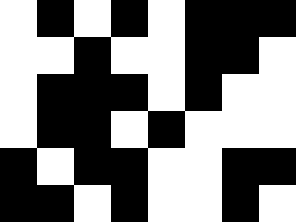[["white", "black", "white", "black", "white", "black", "black", "black"], ["white", "white", "black", "white", "white", "black", "black", "white"], ["white", "black", "black", "black", "white", "black", "white", "white"], ["white", "black", "black", "white", "black", "white", "white", "white"], ["black", "white", "black", "black", "white", "white", "black", "black"], ["black", "black", "white", "black", "white", "white", "black", "white"]]